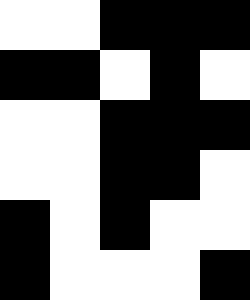[["white", "white", "black", "black", "black"], ["black", "black", "white", "black", "white"], ["white", "white", "black", "black", "black"], ["white", "white", "black", "black", "white"], ["black", "white", "black", "white", "white"], ["black", "white", "white", "white", "black"]]